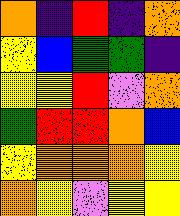[["orange", "indigo", "red", "indigo", "orange"], ["yellow", "blue", "green", "green", "indigo"], ["yellow", "yellow", "red", "violet", "orange"], ["green", "red", "red", "orange", "blue"], ["yellow", "orange", "orange", "orange", "yellow"], ["orange", "yellow", "violet", "yellow", "yellow"]]